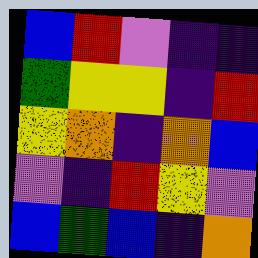[["blue", "red", "violet", "indigo", "indigo"], ["green", "yellow", "yellow", "indigo", "red"], ["yellow", "orange", "indigo", "orange", "blue"], ["violet", "indigo", "red", "yellow", "violet"], ["blue", "green", "blue", "indigo", "orange"]]